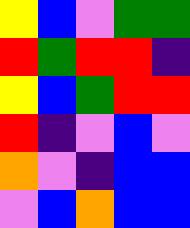[["yellow", "blue", "violet", "green", "green"], ["red", "green", "red", "red", "indigo"], ["yellow", "blue", "green", "red", "red"], ["red", "indigo", "violet", "blue", "violet"], ["orange", "violet", "indigo", "blue", "blue"], ["violet", "blue", "orange", "blue", "blue"]]